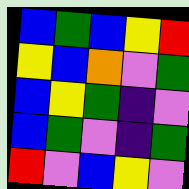[["blue", "green", "blue", "yellow", "red"], ["yellow", "blue", "orange", "violet", "green"], ["blue", "yellow", "green", "indigo", "violet"], ["blue", "green", "violet", "indigo", "green"], ["red", "violet", "blue", "yellow", "violet"]]